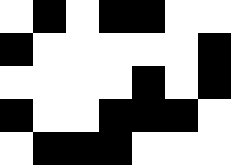[["white", "black", "white", "black", "black", "white", "white"], ["black", "white", "white", "white", "white", "white", "black"], ["white", "white", "white", "white", "black", "white", "black"], ["black", "white", "white", "black", "black", "black", "white"], ["white", "black", "black", "black", "white", "white", "white"]]